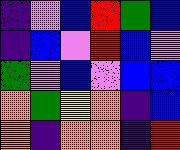[["indigo", "violet", "blue", "red", "green", "blue"], ["indigo", "blue", "violet", "red", "blue", "violet"], ["green", "violet", "blue", "violet", "blue", "blue"], ["orange", "green", "yellow", "orange", "indigo", "blue"], ["orange", "indigo", "orange", "orange", "indigo", "red"]]